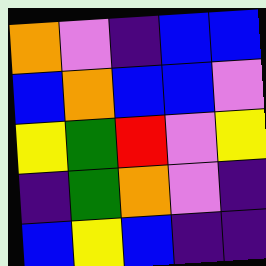[["orange", "violet", "indigo", "blue", "blue"], ["blue", "orange", "blue", "blue", "violet"], ["yellow", "green", "red", "violet", "yellow"], ["indigo", "green", "orange", "violet", "indigo"], ["blue", "yellow", "blue", "indigo", "indigo"]]